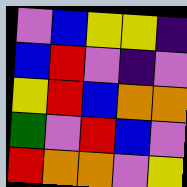[["violet", "blue", "yellow", "yellow", "indigo"], ["blue", "red", "violet", "indigo", "violet"], ["yellow", "red", "blue", "orange", "orange"], ["green", "violet", "red", "blue", "violet"], ["red", "orange", "orange", "violet", "yellow"]]